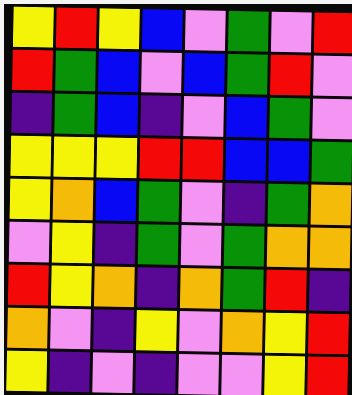[["yellow", "red", "yellow", "blue", "violet", "green", "violet", "red"], ["red", "green", "blue", "violet", "blue", "green", "red", "violet"], ["indigo", "green", "blue", "indigo", "violet", "blue", "green", "violet"], ["yellow", "yellow", "yellow", "red", "red", "blue", "blue", "green"], ["yellow", "orange", "blue", "green", "violet", "indigo", "green", "orange"], ["violet", "yellow", "indigo", "green", "violet", "green", "orange", "orange"], ["red", "yellow", "orange", "indigo", "orange", "green", "red", "indigo"], ["orange", "violet", "indigo", "yellow", "violet", "orange", "yellow", "red"], ["yellow", "indigo", "violet", "indigo", "violet", "violet", "yellow", "red"]]